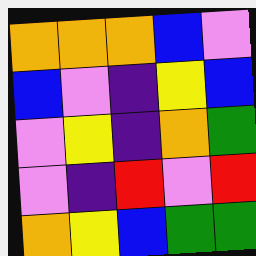[["orange", "orange", "orange", "blue", "violet"], ["blue", "violet", "indigo", "yellow", "blue"], ["violet", "yellow", "indigo", "orange", "green"], ["violet", "indigo", "red", "violet", "red"], ["orange", "yellow", "blue", "green", "green"]]